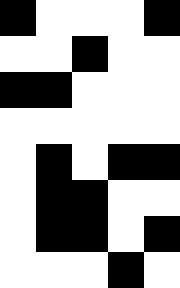[["black", "white", "white", "white", "black"], ["white", "white", "black", "white", "white"], ["black", "black", "white", "white", "white"], ["white", "white", "white", "white", "white"], ["white", "black", "white", "black", "black"], ["white", "black", "black", "white", "white"], ["white", "black", "black", "white", "black"], ["white", "white", "white", "black", "white"]]